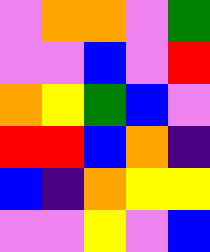[["violet", "orange", "orange", "violet", "green"], ["violet", "violet", "blue", "violet", "red"], ["orange", "yellow", "green", "blue", "violet"], ["red", "red", "blue", "orange", "indigo"], ["blue", "indigo", "orange", "yellow", "yellow"], ["violet", "violet", "yellow", "violet", "blue"]]